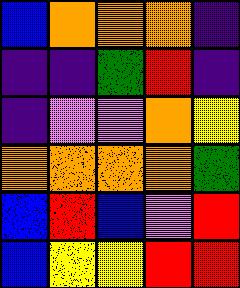[["blue", "orange", "orange", "orange", "indigo"], ["indigo", "indigo", "green", "red", "indigo"], ["indigo", "violet", "violet", "orange", "yellow"], ["orange", "orange", "orange", "orange", "green"], ["blue", "red", "blue", "violet", "red"], ["blue", "yellow", "yellow", "red", "red"]]